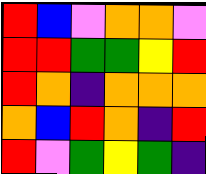[["red", "blue", "violet", "orange", "orange", "violet"], ["red", "red", "green", "green", "yellow", "red"], ["red", "orange", "indigo", "orange", "orange", "orange"], ["orange", "blue", "red", "orange", "indigo", "red"], ["red", "violet", "green", "yellow", "green", "indigo"]]